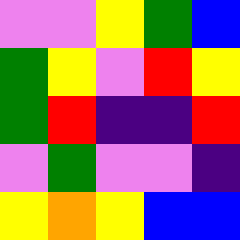[["violet", "violet", "yellow", "green", "blue"], ["green", "yellow", "violet", "red", "yellow"], ["green", "red", "indigo", "indigo", "red"], ["violet", "green", "violet", "violet", "indigo"], ["yellow", "orange", "yellow", "blue", "blue"]]